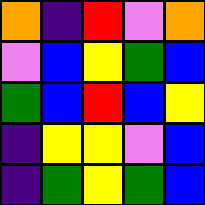[["orange", "indigo", "red", "violet", "orange"], ["violet", "blue", "yellow", "green", "blue"], ["green", "blue", "red", "blue", "yellow"], ["indigo", "yellow", "yellow", "violet", "blue"], ["indigo", "green", "yellow", "green", "blue"]]